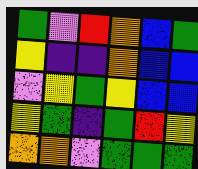[["green", "violet", "red", "orange", "blue", "green"], ["yellow", "indigo", "indigo", "orange", "blue", "blue"], ["violet", "yellow", "green", "yellow", "blue", "blue"], ["yellow", "green", "indigo", "green", "red", "yellow"], ["orange", "orange", "violet", "green", "green", "green"]]